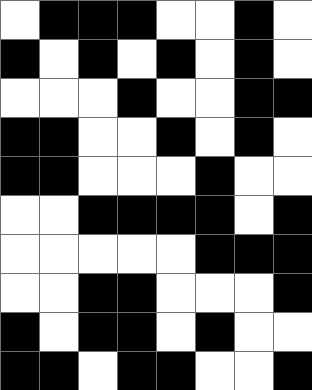[["white", "black", "black", "black", "white", "white", "black", "white"], ["black", "white", "black", "white", "black", "white", "black", "white"], ["white", "white", "white", "black", "white", "white", "black", "black"], ["black", "black", "white", "white", "black", "white", "black", "white"], ["black", "black", "white", "white", "white", "black", "white", "white"], ["white", "white", "black", "black", "black", "black", "white", "black"], ["white", "white", "white", "white", "white", "black", "black", "black"], ["white", "white", "black", "black", "white", "white", "white", "black"], ["black", "white", "black", "black", "white", "black", "white", "white"], ["black", "black", "white", "black", "black", "white", "white", "black"]]